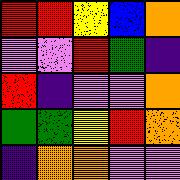[["red", "red", "yellow", "blue", "orange"], ["violet", "violet", "red", "green", "indigo"], ["red", "indigo", "violet", "violet", "orange"], ["green", "green", "yellow", "red", "orange"], ["indigo", "orange", "orange", "violet", "violet"]]